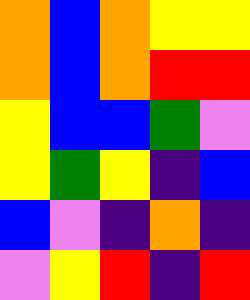[["orange", "blue", "orange", "yellow", "yellow"], ["orange", "blue", "orange", "red", "red"], ["yellow", "blue", "blue", "green", "violet"], ["yellow", "green", "yellow", "indigo", "blue"], ["blue", "violet", "indigo", "orange", "indigo"], ["violet", "yellow", "red", "indigo", "red"]]